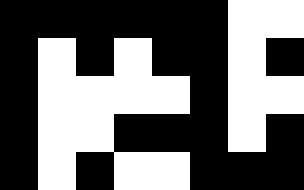[["black", "black", "black", "black", "black", "black", "white", "white"], ["black", "white", "black", "white", "black", "black", "white", "black"], ["black", "white", "white", "white", "white", "black", "white", "white"], ["black", "white", "white", "black", "black", "black", "white", "black"], ["black", "white", "black", "white", "white", "black", "black", "black"]]